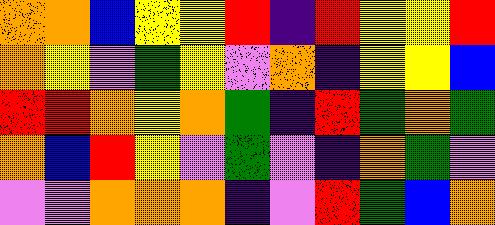[["orange", "orange", "blue", "yellow", "yellow", "red", "indigo", "red", "yellow", "yellow", "red"], ["orange", "yellow", "violet", "green", "yellow", "violet", "orange", "indigo", "yellow", "yellow", "blue"], ["red", "red", "orange", "yellow", "orange", "green", "indigo", "red", "green", "orange", "green"], ["orange", "blue", "red", "yellow", "violet", "green", "violet", "indigo", "orange", "green", "violet"], ["violet", "violet", "orange", "orange", "orange", "indigo", "violet", "red", "green", "blue", "orange"]]